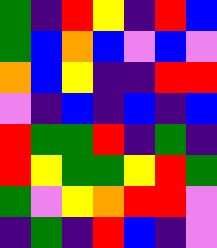[["green", "indigo", "red", "yellow", "indigo", "red", "blue"], ["green", "blue", "orange", "blue", "violet", "blue", "violet"], ["orange", "blue", "yellow", "indigo", "indigo", "red", "red"], ["violet", "indigo", "blue", "indigo", "blue", "indigo", "blue"], ["red", "green", "green", "red", "indigo", "green", "indigo"], ["red", "yellow", "green", "green", "yellow", "red", "green"], ["green", "violet", "yellow", "orange", "red", "red", "violet"], ["indigo", "green", "indigo", "red", "blue", "indigo", "violet"]]